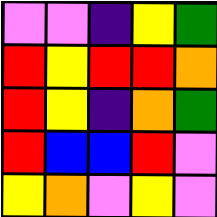[["violet", "violet", "indigo", "yellow", "green"], ["red", "yellow", "red", "red", "orange"], ["red", "yellow", "indigo", "orange", "green"], ["red", "blue", "blue", "red", "violet"], ["yellow", "orange", "violet", "yellow", "violet"]]